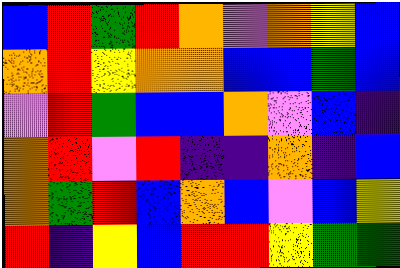[["blue", "red", "green", "red", "orange", "violet", "orange", "yellow", "blue"], ["orange", "red", "yellow", "orange", "orange", "blue", "blue", "green", "blue"], ["violet", "red", "green", "blue", "blue", "orange", "violet", "blue", "indigo"], ["orange", "red", "violet", "red", "indigo", "indigo", "orange", "indigo", "blue"], ["orange", "green", "red", "blue", "orange", "blue", "violet", "blue", "yellow"], ["red", "indigo", "yellow", "blue", "red", "red", "yellow", "green", "green"]]